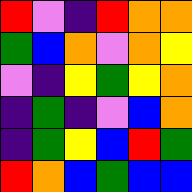[["red", "violet", "indigo", "red", "orange", "orange"], ["green", "blue", "orange", "violet", "orange", "yellow"], ["violet", "indigo", "yellow", "green", "yellow", "orange"], ["indigo", "green", "indigo", "violet", "blue", "orange"], ["indigo", "green", "yellow", "blue", "red", "green"], ["red", "orange", "blue", "green", "blue", "blue"]]